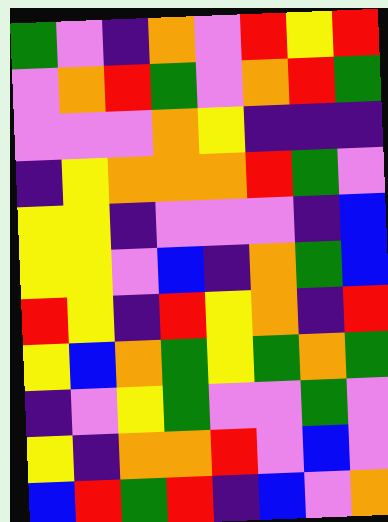[["green", "violet", "indigo", "orange", "violet", "red", "yellow", "red"], ["violet", "orange", "red", "green", "violet", "orange", "red", "green"], ["violet", "violet", "violet", "orange", "yellow", "indigo", "indigo", "indigo"], ["indigo", "yellow", "orange", "orange", "orange", "red", "green", "violet"], ["yellow", "yellow", "indigo", "violet", "violet", "violet", "indigo", "blue"], ["yellow", "yellow", "violet", "blue", "indigo", "orange", "green", "blue"], ["red", "yellow", "indigo", "red", "yellow", "orange", "indigo", "red"], ["yellow", "blue", "orange", "green", "yellow", "green", "orange", "green"], ["indigo", "violet", "yellow", "green", "violet", "violet", "green", "violet"], ["yellow", "indigo", "orange", "orange", "red", "violet", "blue", "violet"], ["blue", "red", "green", "red", "indigo", "blue", "violet", "orange"]]